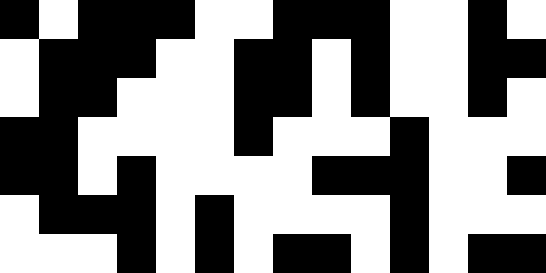[["black", "white", "black", "black", "black", "white", "white", "black", "black", "black", "white", "white", "black", "white"], ["white", "black", "black", "black", "white", "white", "black", "black", "white", "black", "white", "white", "black", "black"], ["white", "black", "black", "white", "white", "white", "black", "black", "white", "black", "white", "white", "black", "white"], ["black", "black", "white", "white", "white", "white", "black", "white", "white", "white", "black", "white", "white", "white"], ["black", "black", "white", "black", "white", "white", "white", "white", "black", "black", "black", "white", "white", "black"], ["white", "black", "black", "black", "white", "black", "white", "white", "white", "white", "black", "white", "white", "white"], ["white", "white", "white", "black", "white", "black", "white", "black", "black", "white", "black", "white", "black", "black"]]